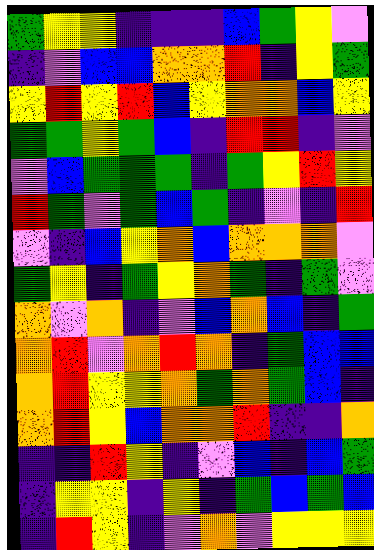[["green", "yellow", "yellow", "indigo", "indigo", "indigo", "blue", "green", "yellow", "violet"], ["indigo", "violet", "blue", "blue", "orange", "orange", "red", "indigo", "yellow", "green"], ["yellow", "red", "yellow", "red", "blue", "yellow", "orange", "orange", "blue", "yellow"], ["green", "green", "yellow", "green", "blue", "indigo", "red", "red", "indigo", "violet"], ["violet", "blue", "green", "green", "green", "indigo", "green", "yellow", "red", "yellow"], ["red", "green", "violet", "green", "blue", "green", "indigo", "violet", "indigo", "red"], ["violet", "indigo", "blue", "yellow", "orange", "blue", "orange", "orange", "orange", "violet"], ["green", "yellow", "indigo", "green", "yellow", "orange", "green", "indigo", "green", "violet"], ["orange", "violet", "orange", "indigo", "violet", "blue", "orange", "blue", "indigo", "green"], ["orange", "red", "violet", "orange", "red", "orange", "indigo", "green", "blue", "blue"], ["orange", "red", "yellow", "yellow", "orange", "green", "orange", "green", "blue", "indigo"], ["orange", "red", "yellow", "blue", "orange", "orange", "red", "indigo", "indigo", "orange"], ["indigo", "indigo", "red", "yellow", "indigo", "violet", "blue", "indigo", "blue", "green"], ["indigo", "yellow", "yellow", "indigo", "yellow", "indigo", "green", "blue", "green", "blue"], ["indigo", "red", "yellow", "indigo", "violet", "orange", "violet", "yellow", "yellow", "yellow"]]